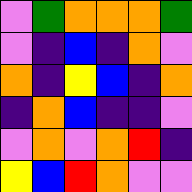[["violet", "green", "orange", "orange", "orange", "green"], ["violet", "indigo", "blue", "indigo", "orange", "violet"], ["orange", "indigo", "yellow", "blue", "indigo", "orange"], ["indigo", "orange", "blue", "indigo", "indigo", "violet"], ["violet", "orange", "violet", "orange", "red", "indigo"], ["yellow", "blue", "red", "orange", "violet", "violet"]]